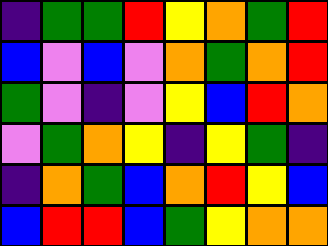[["indigo", "green", "green", "red", "yellow", "orange", "green", "red"], ["blue", "violet", "blue", "violet", "orange", "green", "orange", "red"], ["green", "violet", "indigo", "violet", "yellow", "blue", "red", "orange"], ["violet", "green", "orange", "yellow", "indigo", "yellow", "green", "indigo"], ["indigo", "orange", "green", "blue", "orange", "red", "yellow", "blue"], ["blue", "red", "red", "blue", "green", "yellow", "orange", "orange"]]